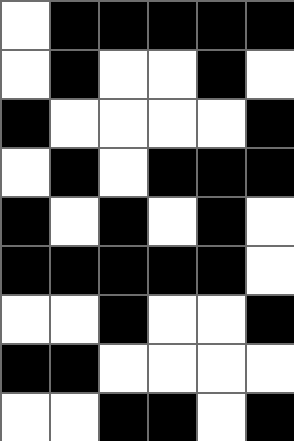[["white", "black", "black", "black", "black", "black"], ["white", "black", "white", "white", "black", "white"], ["black", "white", "white", "white", "white", "black"], ["white", "black", "white", "black", "black", "black"], ["black", "white", "black", "white", "black", "white"], ["black", "black", "black", "black", "black", "white"], ["white", "white", "black", "white", "white", "black"], ["black", "black", "white", "white", "white", "white"], ["white", "white", "black", "black", "white", "black"]]